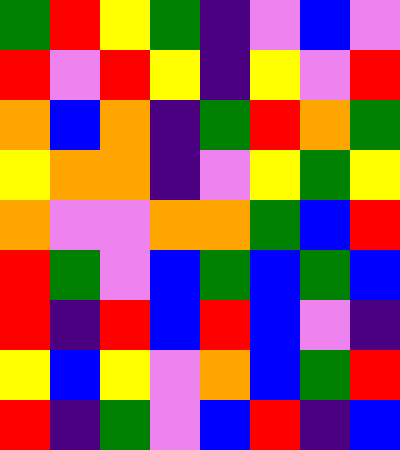[["green", "red", "yellow", "green", "indigo", "violet", "blue", "violet"], ["red", "violet", "red", "yellow", "indigo", "yellow", "violet", "red"], ["orange", "blue", "orange", "indigo", "green", "red", "orange", "green"], ["yellow", "orange", "orange", "indigo", "violet", "yellow", "green", "yellow"], ["orange", "violet", "violet", "orange", "orange", "green", "blue", "red"], ["red", "green", "violet", "blue", "green", "blue", "green", "blue"], ["red", "indigo", "red", "blue", "red", "blue", "violet", "indigo"], ["yellow", "blue", "yellow", "violet", "orange", "blue", "green", "red"], ["red", "indigo", "green", "violet", "blue", "red", "indigo", "blue"]]